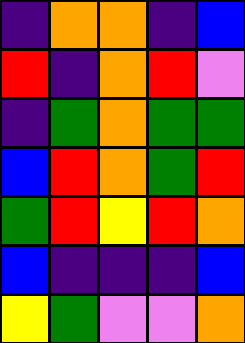[["indigo", "orange", "orange", "indigo", "blue"], ["red", "indigo", "orange", "red", "violet"], ["indigo", "green", "orange", "green", "green"], ["blue", "red", "orange", "green", "red"], ["green", "red", "yellow", "red", "orange"], ["blue", "indigo", "indigo", "indigo", "blue"], ["yellow", "green", "violet", "violet", "orange"]]